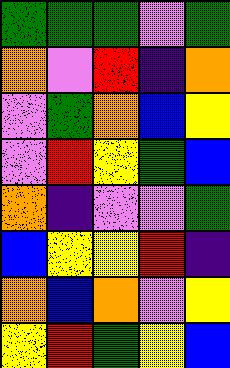[["green", "green", "green", "violet", "green"], ["orange", "violet", "red", "indigo", "orange"], ["violet", "green", "orange", "blue", "yellow"], ["violet", "red", "yellow", "green", "blue"], ["orange", "indigo", "violet", "violet", "green"], ["blue", "yellow", "yellow", "red", "indigo"], ["orange", "blue", "orange", "violet", "yellow"], ["yellow", "red", "green", "yellow", "blue"]]